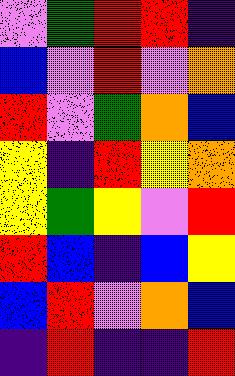[["violet", "green", "red", "red", "indigo"], ["blue", "violet", "red", "violet", "orange"], ["red", "violet", "green", "orange", "blue"], ["yellow", "indigo", "red", "yellow", "orange"], ["yellow", "green", "yellow", "violet", "red"], ["red", "blue", "indigo", "blue", "yellow"], ["blue", "red", "violet", "orange", "blue"], ["indigo", "red", "indigo", "indigo", "red"]]